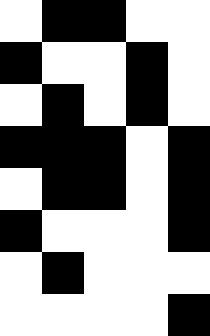[["white", "black", "black", "white", "white"], ["black", "white", "white", "black", "white"], ["white", "black", "white", "black", "white"], ["black", "black", "black", "white", "black"], ["white", "black", "black", "white", "black"], ["black", "white", "white", "white", "black"], ["white", "black", "white", "white", "white"], ["white", "white", "white", "white", "black"]]